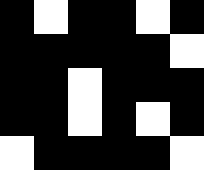[["black", "white", "black", "black", "white", "black"], ["black", "black", "black", "black", "black", "white"], ["black", "black", "white", "black", "black", "black"], ["black", "black", "white", "black", "white", "black"], ["white", "black", "black", "black", "black", "white"]]